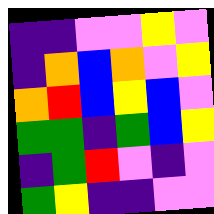[["indigo", "indigo", "violet", "violet", "yellow", "violet"], ["indigo", "orange", "blue", "orange", "violet", "yellow"], ["orange", "red", "blue", "yellow", "blue", "violet"], ["green", "green", "indigo", "green", "blue", "yellow"], ["indigo", "green", "red", "violet", "indigo", "violet"], ["green", "yellow", "indigo", "indigo", "violet", "violet"]]